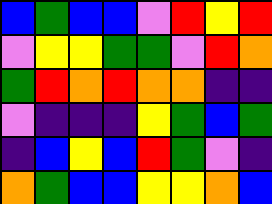[["blue", "green", "blue", "blue", "violet", "red", "yellow", "red"], ["violet", "yellow", "yellow", "green", "green", "violet", "red", "orange"], ["green", "red", "orange", "red", "orange", "orange", "indigo", "indigo"], ["violet", "indigo", "indigo", "indigo", "yellow", "green", "blue", "green"], ["indigo", "blue", "yellow", "blue", "red", "green", "violet", "indigo"], ["orange", "green", "blue", "blue", "yellow", "yellow", "orange", "blue"]]